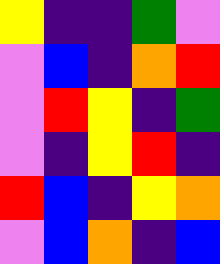[["yellow", "indigo", "indigo", "green", "violet"], ["violet", "blue", "indigo", "orange", "red"], ["violet", "red", "yellow", "indigo", "green"], ["violet", "indigo", "yellow", "red", "indigo"], ["red", "blue", "indigo", "yellow", "orange"], ["violet", "blue", "orange", "indigo", "blue"]]